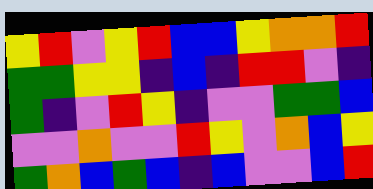[["yellow", "red", "violet", "yellow", "red", "blue", "blue", "yellow", "orange", "orange", "red"], ["green", "green", "yellow", "yellow", "indigo", "blue", "indigo", "red", "red", "violet", "indigo"], ["green", "indigo", "violet", "red", "yellow", "indigo", "violet", "violet", "green", "green", "blue"], ["violet", "violet", "orange", "violet", "violet", "red", "yellow", "violet", "orange", "blue", "yellow"], ["green", "orange", "blue", "green", "blue", "indigo", "blue", "violet", "violet", "blue", "red"]]